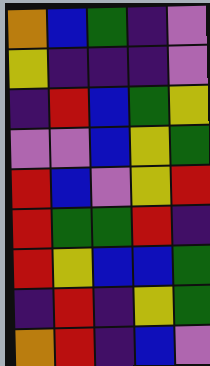[["orange", "blue", "green", "indigo", "violet"], ["yellow", "indigo", "indigo", "indigo", "violet"], ["indigo", "red", "blue", "green", "yellow"], ["violet", "violet", "blue", "yellow", "green"], ["red", "blue", "violet", "yellow", "red"], ["red", "green", "green", "red", "indigo"], ["red", "yellow", "blue", "blue", "green"], ["indigo", "red", "indigo", "yellow", "green"], ["orange", "red", "indigo", "blue", "violet"]]